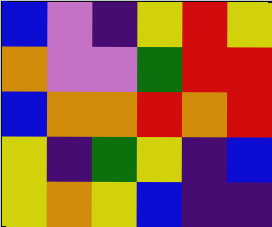[["blue", "violet", "indigo", "yellow", "red", "yellow"], ["orange", "violet", "violet", "green", "red", "red"], ["blue", "orange", "orange", "red", "orange", "red"], ["yellow", "indigo", "green", "yellow", "indigo", "blue"], ["yellow", "orange", "yellow", "blue", "indigo", "indigo"]]